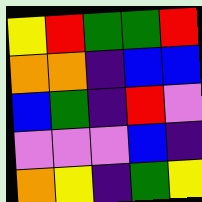[["yellow", "red", "green", "green", "red"], ["orange", "orange", "indigo", "blue", "blue"], ["blue", "green", "indigo", "red", "violet"], ["violet", "violet", "violet", "blue", "indigo"], ["orange", "yellow", "indigo", "green", "yellow"]]